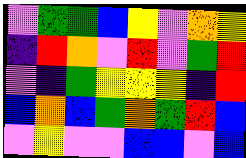[["violet", "green", "green", "blue", "yellow", "violet", "orange", "yellow"], ["indigo", "red", "orange", "violet", "red", "violet", "green", "red"], ["violet", "indigo", "green", "yellow", "yellow", "yellow", "indigo", "red"], ["blue", "orange", "blue", "green", "orange", "green", "red", "blue"], ["violet", "yellow", "violet", "violet", "blue", "blue", "violet", "blue"]]